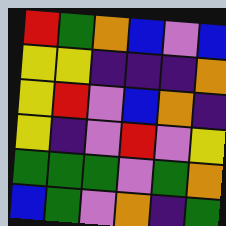[["red", "green", "orange", "blue", "violet", "blue"], ["yellow", "yellow", "indigo", "indigo", "indigo", "orange"], ["yellow", "red", "violet", "blue", "orange", "indigo"], ["yellow", "indigo", "violet", "red", "violet", "yellow"], ["green", "green", "green", "violet", "green", "orange"], ["blue", "green", "violet", "orange", "indigo", "green"]]